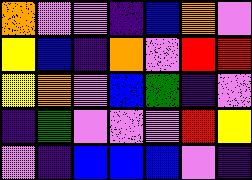[["orange", "violet", "violet", "indigo", "blue", "orange", "violet"], ["yellow", "blue", "indigo", "orange", "violet", "red", "red"], ["yellow", "orange", "violet", "blue", "green", "indigo", "violet"], ["indigo", "green", "violet", "violet", "violet", "red", "yellow"], ["violet", "indigo", "blue", "blue", "blue", "violet", "indigo"]]